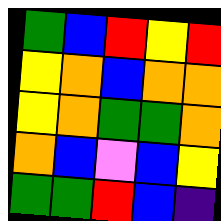[["green", "blue", "red", "yellow", "red"], ["yellow", "orange", "blue", "orange", "orange"], ["yellow", "orange", "green", "green", "orange"], ["orange", "blue", "violet", "blue", "yellow"], ["green", "green", "red", "blue", "indigo"]]